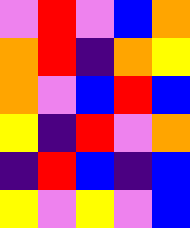[["violet", "red", "violet", "blue", "orange"], ["orange", "red", "indigo", "orange", "yellow"], ["orange", "violet", "blue", "red", "blue"], ["yellow", "indigo", "red", "violet", "orange"], ["indigo", "red", "blue", "indigo", "blue"], ["yellow", "violet", "yellow", "violet", "blue"]]